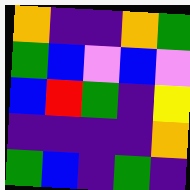[["orange", "indigo", "indigo", "orange", "green"], ["green", "blue", "violet", "blue", "violet"], ["blue", "red", "green", "indigo", "yellow"], ["indigo", "indigo", "indigo", "indigo", "orange"], ["green", "blue", "indigo", "green", "indigo"]]